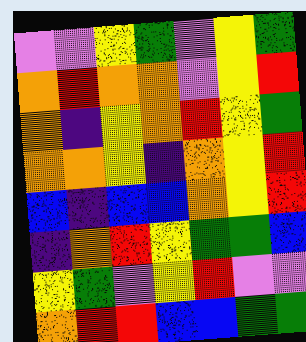[["violet", "violet", "yellow", "green", "violet", "yellow", "green"], ["orange", "red", "orange", "orange", "violet", "yellow", "red"], ["orange", "indigo", "yellow", "orange", "red", "yellow", "green"], ["orange", "orange", "yellow", "indigo", "orange", "yellow", "red"], ["blue", "indigo", "blue", "blue", "orange", "yellow", "red"], ["indigo", "orange", "red", "yellow", "green", "green", "blue"], ["yellow", "green", "violet", "yellow", "red", "violet", "violet"], ["orange", "red", "red", "blue", "blue", "green", "green"]]